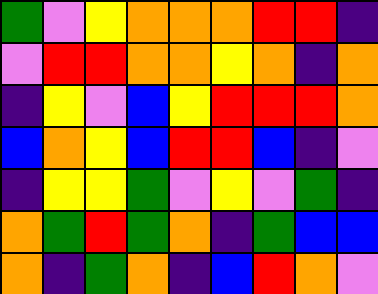[["green", "violet", "yellow", "orange", "orange", "orange", "red", "red", "indigo"], ["violet", "red", "red", "orange", "orange", "yellow", "orange", "indigo", "orange"], ["indigo", "yellow", "violet", "blue", "yellow", "red", "red", "red", "orange"], ["blue", "orange", "yellow", "blue", "red", "red", "blue", "indigo", "violet"], ["indigo", "yellow", "yellow", "green", "violet", "yellow", "violet", "green", "indigo"], ["orange", "green", "red", "green", "orange", "indigo", "green", "blue", "blue"], ["orange", "indigo", "green", "orange", "indigo", "blue", "red", "orange", "violet"]]